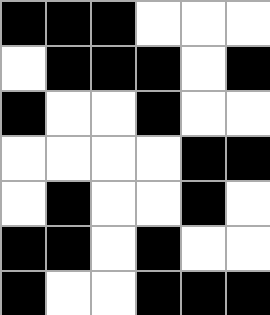[["black", "black", "black", "white", "white", "white"], ["white", "black", "black", "black", "white", "black"], ["black", "white", "white", "black", "white", "white"], ["white", "white", "white", "white", "black", "black"], ["white", "black", "white", "white", "black", "white"], ["black", "black", "white", "black", "white", "white"], ["black", "white", "white", "black", "black", "black"]]